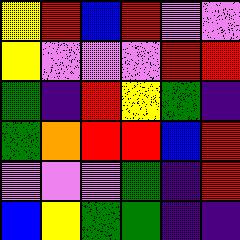[["yellow", "red", "blue", "red", "violet", "violet"], ["yellow", "violet", "violet", "violet", "red", "red"], ["green", "indigo", "red", "yellow", "green", "indigo"], ["green", "orange", "red", "red", "blue", "red"], ["violet", "violet", "violet", "green", "indigo", "red"], ["blue", "yellow", "green", "green", "indigo", "indigo"]]